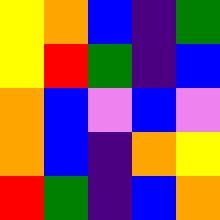[["yellow", "orange", "blue", "indigo", "green"], ["yellow", "red", "green", "indigo", "blue"], ["orange", "blue", "violet", "blue", "violet"], ["orange", "blue", "indigo", "orange", "yellow"], ["red", "green", "indigo", "blue", "orange"]]